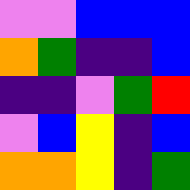[["violet", "violet", "blue", "blue", "blue"], ["orange", "green", "indigo", "indigo", "blue"], ["indigo", "indigo", "violet", "green", "red"], ["violet", "blue", "yellow", "indigo", "blue"], ["orange", "orange", "yellow", "indigo", "green"]]